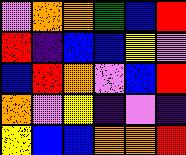[["violet", "orange", "orange", "green", "blue", "red"], ["red", "indigo", "blue", "blue", "yellow", "violet"], ["blue", "red", "orange", "violet", "blue", "red"], ["orange", "violet", "yellow", "indigo", "violet", "indigo"], ["yellow", "blue", "blue", "orange", "orange", "red"]]